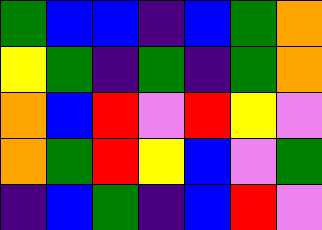[["green", "blue", "blue", "indigo", "blue", "green", "orange"], ["yellow", "green", "indigo", "green", "indigo", "green", "orange"], ["orange", "blue", "red", "violet", "red", "yellow", "violet"], ["orange", "green", "red", "yellow", "blue", "violet", "green"], ["indigo", "blue", "green", "indigo", "blue", "red", "violet"]]